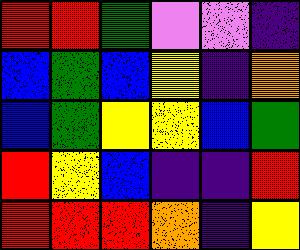[["red", "red", "green", "violet", "violet", "indigo"], ["blue", "green", "blue", "yellow", "indigo", "orange"], ["blue", "green", "yellow", "yellow", "blue", "green"], ["red", "yellow", "blue", "indigo", "indigo", "red"], ["red", "red", "red", "orange", "indigo", "yellow"]]